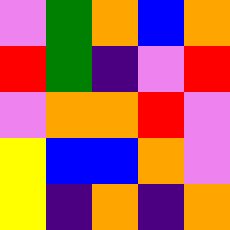[["violet", "green", "orange", "blue", "orange"], ["red", "green", "indigo", "violet", "red"], ["violet", "orange", "orange", "red", "violet"], ["yellow", "blue", "blue", "orange", "violet"], ["yellow", "indigo", "orange", "indigo", "orange"]]